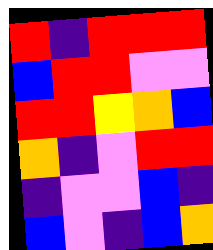[["red", "indigo", "red", "red", "red"], ["blue", "red", "red", "violet", "violet"], ["red", "red", "yellow", "orange", "blue"], ["orange", "indigo", "violet", "red", "red"], ["indigo", "violet", "violet", "blue", "indigo"], ["blue", "violet", "indigo", "blue", "orange"]]